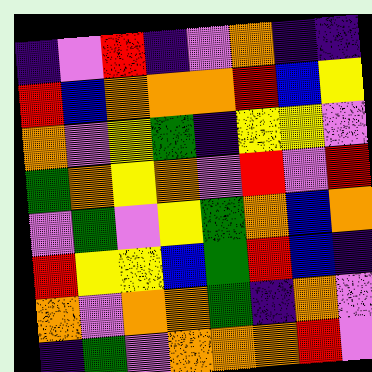[["indigo", "violet", "red", "indigo", "violet", "orange", "indigo", "indigo"], ["red", "blue", "orange", "orange", "orange", "red", "blue", "yellow"], ["orange", "violet", "yellow", "green", "indigo", "yellow", "yellow", "violet"], ["green", "orange", "yellow", "orange", "violet", "red", "violet", "red"], ["violet", "green", "violet", "yellow", "green", "orange", "blue", "orange"], ["red", "yellow", "yellow", "blue", "green", "red", "blue", "indigo"], ["orange", "violet", "orange", "orange", "green", "indigo", "orange", "violet"], ["indigo", "green", "violet", "orange", "orange", "orange", "red", "violet"]]